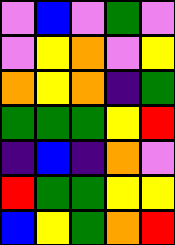[["violet", "blue", "violet", "green", "violet"], ["violet", "yellow", "orange", "violet", "yellow"], ["orange", "yellow", "orange", "indigo", "green"], ["green", "green", "green", "yellow", "red"], ["indigo", "blue", "indigo", "orange", "violet"], ["red", "green", "green", "yellow", "yellow"], ["blue", "yellow", "green", "orange", "red"]]